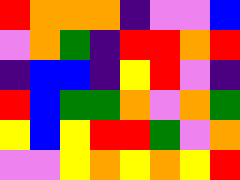[["red", "orange", "orange", "orange", "indigo", "violet", "violet", "blue"], ["violet", "orange", "green", "indigo", "red", "red", "orange", "red"], ["indigo", "blue", "blue", "indigo", "yellow", "red", "violet", "indigo"], ["red", "blue", "green", "green", "orange", "violet", "orange", "green"], ["yellow", "blue", "yellow", "red", "red", "green", "violet", "orange"], ["violet", "violet", "yellow", "orange", "yellow", "orange", "yellow", "red"]]